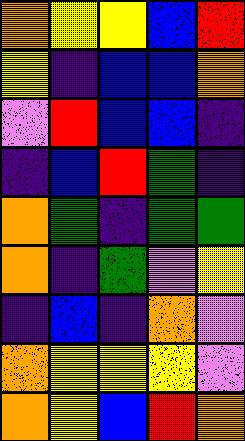[["orange", "yellow", "yellow", "blue", "red"], ["yellow", "indigo", "blue", "blue", "orange"], ["violet", "red", "blue", "blue", "indigo"], ["indigo", "blue", "red", "green", "indigo"], ["orange", "green", "indigo", "green", "green"], ["orange", "indigo", "green", "violet", "yellow"], ["indigo", "blue", "indigo", "orange", "violet"], ["orange", "yellow", "yellow", "yellow", "violet"], ["orange", "yellow", "blue", "red", "orange"]]